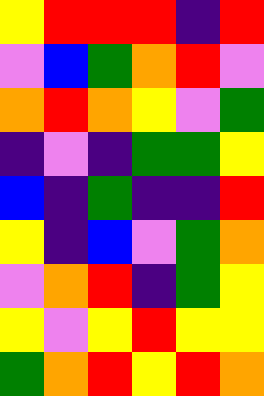[["yellow", "red", "red", "red", "indigo", "red"], ["violet", "blue", "green", "orange", "red", "violet"], ["orange", "red", "orange", "yellow", "violet", "green"], ["indigo", "violet", "indigo", "green", "green", "yellow"], ["blue", "indigo", "green", "indigo", "indigo", "red"], ["yellow", "indigo", "blue", "violet", "green", "orange"], ["violet", "orange", "red", "indigo", "green", "yellow"], ["yellow", "violet", "yellow", "red", "yellow", "yellow"], ["green", "orange", "red", "yellow", "red", "orange"]]